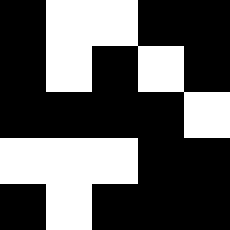[["black", "white", "white", "black", "black"], ["black", "white", "black", "white", "black"], ["black", "black", "black", "black", "white"], ["white", "white", "white", "black", "black"], ["black", "white", "black", "black", "black"]]